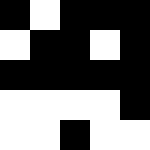[["black", "white", "black", "black", "black"], ["white", "black", "black", "white", "black"], ["black", "black", "black", "black", "black"], ["white", "white", "white", "white", "black"], ["white", "white", "black", "white", "white"]]